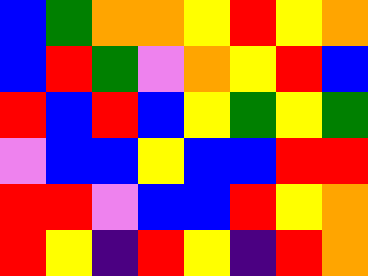[["blue", "green", "orange", "orange", "yellow", "red", "yellow", "orange"], ["blue", "red", "green", "violet", "orange", "yellow", "red", "blue"], ["red", "blue", "red", "blue", "yellow", "green", "yellow", "green"], ["violet", "blue", "blue", "yellow", "blue", "blue", "red", "red"], ["red", "red", "violet", "blue", "blue", "red", "yellow", "orange"], ["red", "yellow", "indigo", "red", "yellow", "indigo", "red", "orange"]]